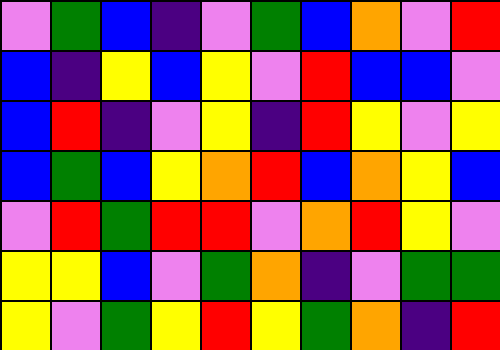[["violet", "green", "blue", "indigo", "violet", "green", "blue", "orange", "violet", "red"], ["blue", "indigo", "yellow", "blue", "yellow", "violet", "red", "blue", "blue", "violet"], ["blue", "red", "indigo", "violet", "yellow", "indigo", "red", "yellow", "violet", "yellow"], ["blue", "green", "blue", "yellow", "orange", "red", "blue", "orange", "yellow", "blue"], ["violet", "red", "green", "red", "red", "violet", "orange", "red", "yellow", "violet"], ["yellow", "yellow", "blue", "violet", "green", "orange", "indigo", "violet", "green", "green"], ["yellow", "violet", "green", "yellow", "red", "yellow", "green", "orange", "indigo", "red"]]